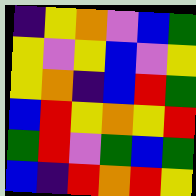[["indigo", "yellow", "orange", "violet", "blue", "green"], ["yellow", "violet", "yellow", "blue", "violet", "yellow"], ["yellow", "orange", "indigo", "blue", "red", "green"], ["blue", "red", "yellow", "orange", "yellow", "red"], ["green", "red", "violet", "green", "blue", "green"], ["blue", "indigo", "red", "orange", "red", "yellow"]]